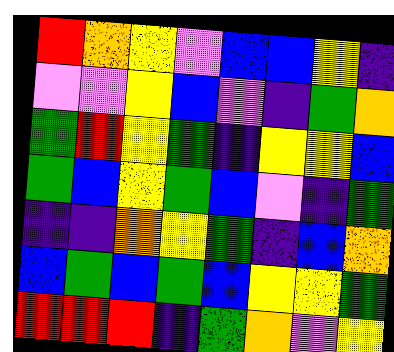[["red", "orange", "yellow", "violet", "blue", "blue", "yellow", "indigo"], ["violet", "violet", "yellow", "blue", "violet", "indigo", "green", "orange"], ["green", "red", "yellow", "green", "indigo", "yellow", "yellow", "blue"], ["green", "blue", "yellow", "green", "blue", "violet", "indigo", "green"], ["indigo", "indigo", "orange", "yellow", "green", "indigo", "blue", "orange"], ["blue", "green", "blue", "green", "blue", "yellow", "yellow", "green"], ["red", "red", "red", "indigo", "green", "orange", "violet", "yellow"]]